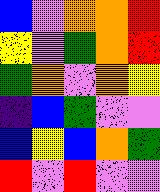[["blue", "violet", "orange", "orange", "red"], ["yellow", "violet", "green", "orange", "red"], ["green", "orange", "violet", "orange", "yellow"], ["indigo", "blue", "green", "violet", "violet"], ["blue", "yellow", "blue", "orange", "green"], ["red", "violet", "red", "violet", "violet"]]